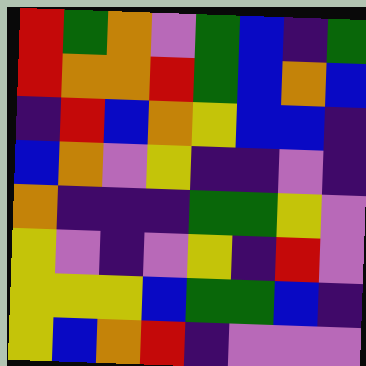[["red", "green", "orange", "violet", "green", "blue", "indigo", "green"], ["red", "orange", "orange", "red", "green", "blue", "orange", "blue"], ["indigo", "red", "blue", "orange", "yellow", "blue", "blue", "indigo"], ["blue", "orange", "violet", "yellow", "indigo", "indigo", "violet", "indigo"], ["orange", "indigo", "indigo", "indigo", "green", "green", "yellow", "violet"], ["yellow", "violet", "indigo", "violet", "yellow", "indigo", "red", "violet"], ["yellow", "yellow", "yellow", "blue", "green", "green", "blue", "indigo"], ["yellow", "blue", "orange", "red", "indigo", "violet", "violet", "violet"]]